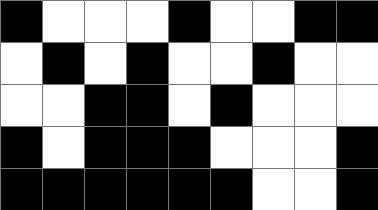[["black", "white", "white", "white", "black", "white", "white", "black", "black"], ["white", "black", "white", "black", "white", "white", "black", "white", "white"], ["white", "white", "black", "black", "white", "black", "white", "white", "white"], ["black", "white", "black", "black", "black", "white", "white", "white", "black"], ["black", "black", "black", "black", "black", "black", "white", "white", "black"]]